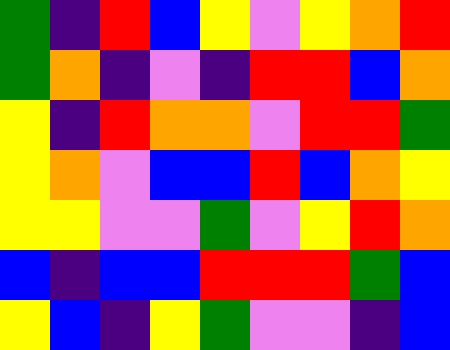[["green", "indigo", "red", "blue", "yellow", "violet", "yellow", "orange", "red"], ["green", "orange", "indigo", "violet", "indigo", "red", "red", "blue", "orange"], ["yellow", "indigo", "red", "orange", "orange", "violet", "red", "red", "green"], ["yellow", "orange", "violet", "blue", "blue", "red", "blue", "orange", "yellow"], ["yellow", "yellow", "violet", "violet", "green", "violet", "yellow", "red", "orange"], ["blue", "indigo", "blue", "blue", "red", "red", "red", "green", "blue"], ["yellow", "blue", "indigo", "yellow", "green", "violet", "violet", "indigo", "blue"]]